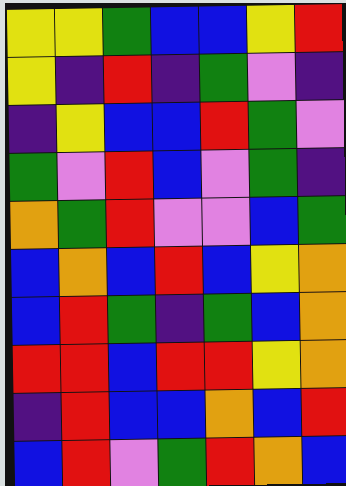[["yellow", "yellow", "green", "blue", "blue", "yellow", "red"], ["yellow", "indigo", "red", "indigo", "green", "violet", "indigo"], ["indigo", "yellow", "blue", "blue", "red", "green", "violet"], ["green", "violet", "red", "blue", "violet", "green", "indigo"], ["orange", "green", "red", "violet", "violet", "blue", "green"], ["blue", "orange", "blue", "red", "blue", "yellow", "orange"], ["blue", "red", "green", "indigo", "green", "blue", "orange"], ["red", "red", "blue", "red", "red", "yellow", "orange"], ["indigo", "red", "blue", "blue", "orange", "blue", "red"], ["blue", "red", "violet", "green", "red", "orange", "blue"]]